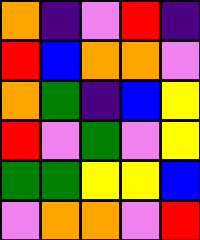[["orange", "indigo", "violet", "red", "indigo"], ["red", "blue", "orange", "orange", "violet"], ["orange", "green", "indigo", "blue", "yellow"], ["red", "violet", "green", "violet", "yellow"], ["green", "green", "yellow", "yellow", "blue"], ["violet", "orange", "orange", "violet", "red"]]